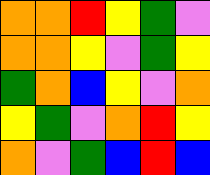[["orange", "orange", "red", "yellow", "green", "violet"], ["orange", "orange", "yellow", "violet", "green", "yellow"], ["green", "orange", "blue", "yellow", "violet", "orange"], ["yellow", "green", "violet", "orange", "red", "yellow"], ["orange", "violet", "green", "blue", "red", "blue"]]